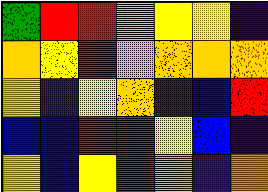[["green", "red", "red", "orange", "yellow", "yellow", "indigo"], ["orange", "yellow", "red", "violet", "orange", "orange", "orange"], ["yellow", "indigo", "yellow", "orange", "indigo", "blue", "red"], ["blue", "blue", "red", "red", "yellow", "blue", "indigo"], ["yellow", "blue", "yellow", "red", "orange", "indigo", "orange"]]